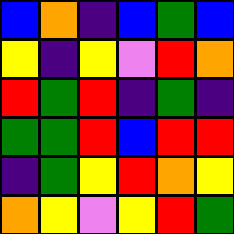[["blue", "orange", "indigo", "blue", "green", "blue"], ["yellow", "indigo", "yellow", "violet", "red", "orange"], ["red", "green", "red", "indigo", "green", "indigo"], ["green", "green", "red", "blue", "red", "red"], ["indigo", "green", "yellow", "red", "orange", "yellow"], ["orange", "yellow", "violet", "yellow", "red", "green"]]